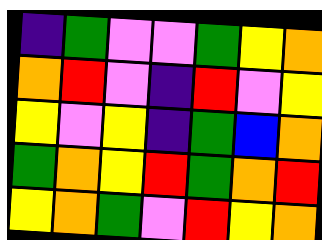[["indigo", "green", "violet", "violet", "green", "yellow", "orange"], ["orange", "red", "violet", "indigo", "red", "violet", "yellow"], ["yellow", "violet", "yellow", "indigo", "green", "blue", "orange"], ["green", "orange", "yellow", "red", "green", "orange", "red"], ["yellow", "orange", "green", "violet", "red", "yellow", "orange"]]